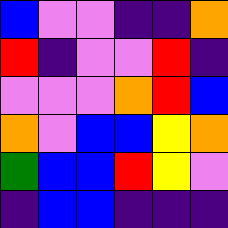[["blue", "violet", "violet", "indigo", "indigo", "orange"], ["red", "indigo", "violet", "violet", "red", "indigo"], ["violet", "violet", "violet", "orange", "red", "blue"], ["orange", "violet", "blue", "blue", "yellow", "orange"], ["green", "blue", "blue", "red", "yellow", "violet"], ["indigo", "blue", "blue", "indigo", "indigo", "indigo"]]